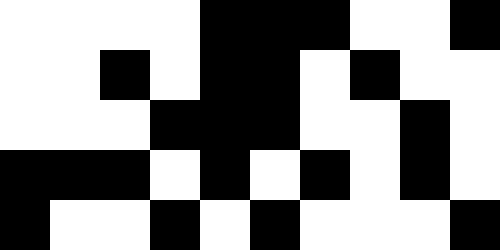[["white", "white", "white", "white", "black", "black", "black", "white", "white", "black"], ["white", "white", "black", "white", "black", "black", "white", "black", "white", "white"], ["white", "white", "white", "black", "black", "black", "white", "white", "black", "white"], ["black", "black", "black", "white", "black", "white", "black", "white", "black", "white"], ["black", "white", "white", "black", "white", "black", "white", "white", "white", "black"]]